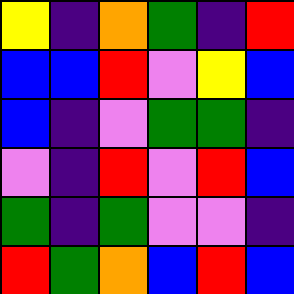[["yellow", "indigo", "orange", "green", "indigo", "red"], ["blue", "blue", "red", "violet", "yellow", "blue"], ["blue", "indigo", "violet", "green", "green", "indigo"], ["violet", "indigo", "red", "violet", "red", "blue"], ["green", "indigo", "green", "violet", "violet", "indigo"], ["red", "green", "orange", "blue", "red", "blue"]]